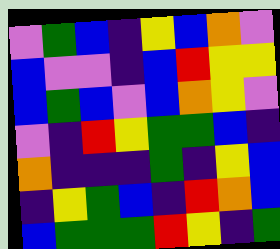[["violet", "green", "blue", "indigo", "yellow", "blue", "orange", "violet"], ["blue", "violet", "violet", "indigo", "blue", "red", "yellow", "yellow"], ["blue", "green", "blue", "violet", "blue", "orange", "yellow", "violet"], ["violet", "indigo", "red", "yellow", "green", "green", "blue", "indigo"], ["orange", "indigo", "indigo", "indigo", "green", "indigo", "yellow", "blue"], ["indigo", "yellow", "green", "blue", "indigo", "red", "orange", "blue"], ["blue", "green", "green", "green", "red", "yellow", "indigo", "green"]]